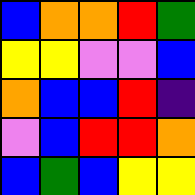[["blue", "orange", "orange", "red", "green"], ["yellow", "yellow", "violet", "violet", "blue"], ["orange", "blue", "blue", "red", "indigo"], ["violet", "blue", "red", "red", "orange"], ["blue", "green", "blue", "yellow", "yellow"]]